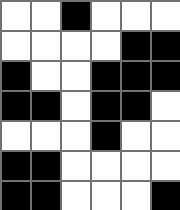[["white", "white", "black", "white", "white", "white"], ["white", "white", "white", "white", "black", "black"], ["black", "white", "white", "black", "black", "black"], ["black", "black", "white", "black", "black", "white"], ["white", "white", "white", "black", "white", "white"], ["black", "black", "white", "white", "white", "white"], ["black", "black", "white", "white", "white", "black"]]